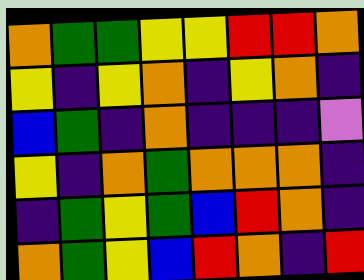[["orange", "green", "green", "yellow", "yellow", "red", "red", "orange"], ["yellow", "indigo", "yellow", "orange", "indigo", "yellow", "orange", "indigo"], ["blue", "green", "indigo", "orange", "indigo", "indigo", "indigo", "violet"], ["yellow", "indigo", "orange", "green", "orange", "orange", "orange", "indigo"], ["indigo", "green", "yellow", "green", "blue", "red", "orange", "indigo"], ["orange", "green", "yellow", "blue", "red", "orange", "indigo", "red"]]